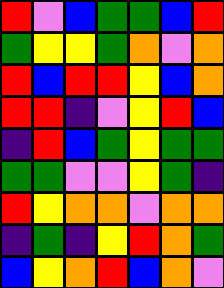[["red", "violet", "blue", "green", "green", "blue", "red"], ["green", "yellow", "yellow", "green", "orange", "violet", "orange"], ["red", "blue", "red", "red", "yellow", "blue", "orange"], ["red", "red", "indigo", "violet", "yellow", "red", "blue"], ["indigo", "red", "blue", "green", "yellow", "green", "green"], ["green", "green", "violet", "violet", "yellow", "green", "indigo"], ["red", "yellow", "orange", "orange", "violet", "orange", "orange"], ["indigo", "green", "indigo", "yellow", "red", "orange", "green"], ["blue", "yellow", "orange", "red", "blue", "orange", "violet"]]